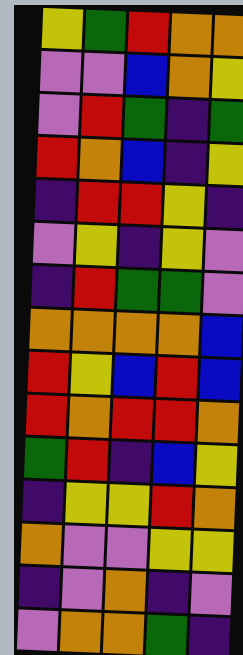[["yellow", "green", "red", "orange", "orange"], ["violet", "violet", "blue", "orange", "yellow"], ["violet", "red", "green", "indigo", "green"], ["red", "orange", "blue", "indigo", "yellow"], ["indigo", "red", "red", "yellow", "indigo"], ["violet", "yellow", "indigo", "yellow", "violet"], ["indigo", "red", "green", "green", "violet"], ["orange", "orange", "orange", "orange", "blue"], ["red", "yellow", "blue", "red", "blue"], ["red", "orange", "red", "red", "orange"], ["green", "red", "indigo", "blue", "yellow"], ["indigo", "yellow", "yellow", "red", "orange"], ["orange", "violet", "violet", "yellow", "yellow"], ["indigo", "violet", "orange", "indigo", "violet"], ["violet", "orange", "orange", "green", "indigo"]]